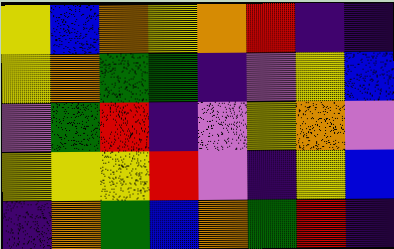[["yellow", "blue", "orange", "yellow", "orange", "red", "indigo", "indigo"], ["yellow", "orange", "green", "green", "indigo", "violet", "yellow", "blue"], ["violet", "green", "red", "indigo", "violet", "yellow", "orange", "violet"], ["yellow", "yellow", "yellow", "red", "violet", "indigo", "yellow", "blue"], ["indigo", "orange", "green", "blue", "orange", "green", "red", "indigo"]]